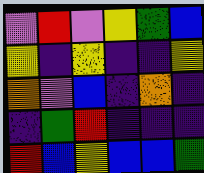[["violet", "red", "violet", "yellow", "green", "blue"], ["yellow", "indigo", "yellow", "indigo", "indigo", "yellow"], ["orange", "violet", "blue", "indigo", "orange", "indigo"], ["indigo", "green", "red", "indigo", "indigo", "indigo"], ["red", "blue", "yellow", "blue", "blue", "green"]]